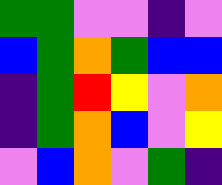[["green", "green", "violet", "violet", "indigo", "violet"], ["blue", "green", "orange", "green", "blue", "blue"], ["indigo", "green", "red", "yellow", "violet", "orange"], ["indigo", "green", "orange", "blue", "violet", "yellow"], ["violet", "blue", "orange", "violet", "green", "indigo"]]